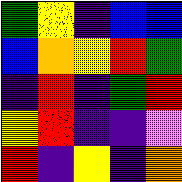[["green", "yellow", "indigo", "blue", "blue"], ["blue", "orange", "yellow", "red", "green"], ["indigo", "red", "indigo", "green", "red"], ["yellow", "red", "indigo", "indigo", "violet"], ["red", "indigo", "yellow", "indigo", "orange"]]